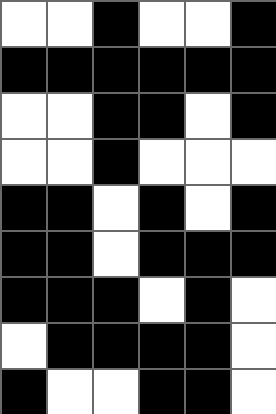[["white", "white", "black", "white", "white", "black"], ["black", "black", "black", "black", "black", "black"], ["white", "white", "black", "black", "white", "black"], ["white", "white", "black", "white", "white", "white"], ["black", "black", "white", "black", "white", "black"], ["black", "black", "white", "black", "black", "black"], ["black", "black", "black", "white", "black", "white"], ["white", "black", "black", "black", "black", "white"], ["black", "white", "white", "black", "black", "white"]]